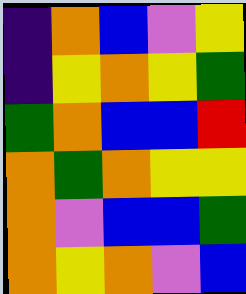[["indigo", "orange", "blue", "violet", "yellow"], ["indigo", "yellow", "orange", "yellow", "green"], ["green", "orange", "blue", "blue", "red"], ["orange", "green", "orange", "yellow", "yellow"], ["orange", "violet", "blue", "blue", "green"], ["orange", "yellow", "orange", "violet", "blue"]]